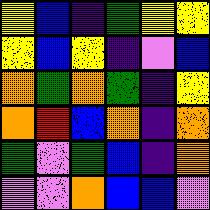[["yellow", "blue", "indigo", "green", "yellow", "yellow"], ["yellow", "blue", "yellow", "indigo", "violet", "blue"], ["orange", "green", "orange", "green", "indigo", "yellow"], ["orange", "red", "blue", "orange", "indigo", "orange"], ["green", "violet", "green", "blue", "indigo", "orange"], ["violet", "violet", "orange", "blue", "blue", "violet"]]